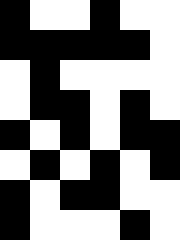[["black", "white", "white", "black", "white", "white"], ["black", "black", "black", "black", "black", "white"], ["white", "black", "white", "white", "white", "white"], ["white", "black", "black", "white", "black", "white"], ["black", "white", "black", "white", "black", "black"], ["white", "black", "white", "black", "white", "black"], ["black", "white", "black", "black", "white", "white"], ["black", "white", "white", "white", "black", "white"]]